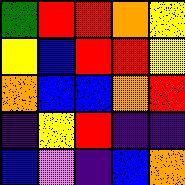[["green", "red", "red", "orange", "yellow"], ["yellow", "blue", "red", "red", "yellow"], ["orange", "blue", "blue", "orange", "red"], ["indigo", "yellow", "red", "indigo", "indigo"], ["blue", "violet", "indigo", "blue", "orange"]]